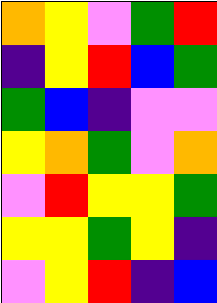[["orange", "yellow", "violet", "green", "red"], ["indigo", "yellow", "red", "blue", "green"], ["green", "blue", "indigo", "violet", "violet"], ["yellow", "orange", "green", "violet", "orange"], ["violet", "red", "yellow", "yellow", "green"], ["yellow", "yellow", "green", "yellow", "indigo"], ["violet", "yellow", "red", "indigo", "blue"]]